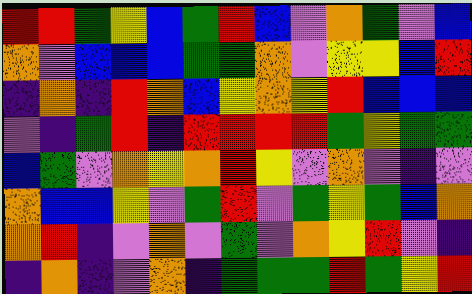[["red", "red", "green", "yellow", "blue", "green", "red", "blue", "violet", "orange", "green", "violet", "blue"], ["orange", "violet", "blue", "blue", "blue", "green", "green", "orange", "violet", "yellow", "yellow", "blue", "red"], ["indigo", "orange", "indigo", "red", "orange", "blue", "yellow", "orange", "yellow", "red", "blue", "blue", "blue"], ["violet", "indigo", "green", "red", "indigo", "red", "red", "red", "red", "green", "yellow", "green", "green"], ["blue", "green", "violet", "orange", "yellow", "orange", "red", "yellow", "violet", "orange", "violet", "indigo", "violet"], ["orange", "blue", "blue", "yellow", "violet", "green", "red", "violet", "green", "yellow", "green", "blue", "orange"], ["orange", "red", "indigo", "violet", "orange", "violet", "green", "violet", "orange", "yellow", "red", "violet", "indigo"], ["indigo", "orange", "indigo", "violet", "orange", "indigo", "green", "green", "green", "red", "green", "yellow", "red"]]